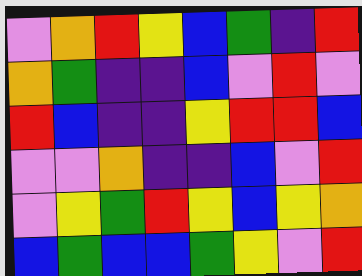[["violet", "orange", "red", "yellow", "blue", "green", "indigo", "red"], ["orange", "green", "indigo", "indigo", "blue", "violet", "red", "violet"], ["red", "blue", "indigo", "indigo", "yellow", "red", "red", "blue"], ["violet", "violet", "orange", "indigo", "indigo", "blue", "violet", "red"], ["violet", "yellow", "green", "red", "yellow", "blue", "yellow", "orange"], ["blue", "green", "blue", "blue", "green", "yellow", "violet", "red"]]